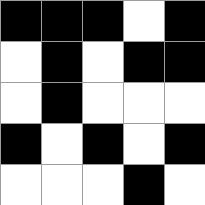[["black", "black", "black", "white", "black"], ["white", "black", "white", "black", "black"], ["white", "black", "white", "white", "white"], ["black", "white", "black", "white", "black"], ["white", "white", "white", "black", "white"]]